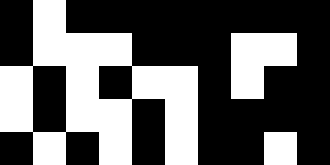[["black", "white", "black", "black", "black", "black", "black", "black", "black", "black"], ["black", "white", "white", "white", "black", "black", "black", "white", "white", "black"], ["white", "black", "white", "black", "white", "white", "black", "white", "black", "black"], ["white", "black", "white", "white", "black", "white", "black", "black", "black", "black"], ["black", "white", "black", "white", "black", "white", "black", "black", "white", "black"]]